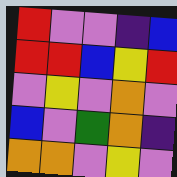[["red", "violet", "violet", "indigo", "blue"], ["red", "red", "blue", "yellow", "red"], ["violet", "yellow", "violet", "orange", "violet"], ["blue", "violet", "green", "orange", "indigo"], ["orange", "orange", "violet", "yellow", "violet"]]